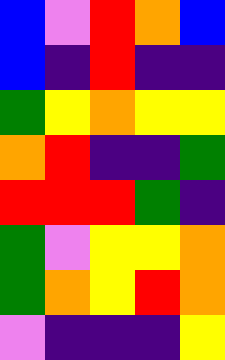[["blue", "violet", "red", "orange", "blue"], ["blue", "indigo", "red", "indigo", "indigo"], ["green", "yellow", "orange", "yellow", "yellow"], ["orange", "red", "indigo", "indigo", "green"], ["red", "red", "red", "green", "indigo"], ["green", "violet", "yellow", "yellow", "orange"], ["green", "orange", "yellow", "red", "orange"], ["violet", "indigo", "indigo", "indigo", "yellow"]]